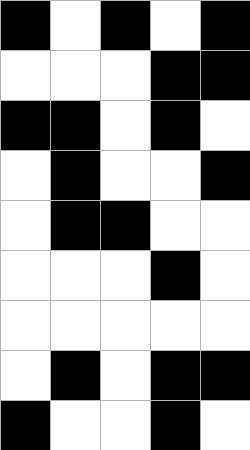[["black", "white", "black", "white", "black"], ["white", "white", "white", "black", "black"], ["black", "black", "white", "black", "white"], ["white", "black", "white", "white", "black"], ["white", "black", "black", "white", "white"], ["white", "white", "white", "black", "white"], ["white", "white", "white", "white", "white"], ["white", "black", "white", "black", "black"], ["black", "white", "white", "black", "white"]]